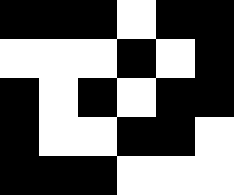[["black", "black", "black", "white", "black", "black"], ["white", "white", "white", "black", "white", "black"], ["black", "white", "black", "white", "black", "black"], ["black", "white", "white", "black", "black", "white"], ["black", "black", "black", "white", "white", "white"]]